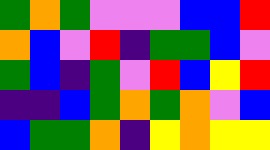[["green", "orange", "green", "violet", "violet", "violet", "blue", "blue", "red"], ["orange", "blue", "violet", "red", "indigo", "green", "green", "blue", "violet"], ["green", "blue", "indigo", "green", "violet", "red", "blue", "yellow", "red"], ["indigo", "indigo", "blue", "green", "orange", "green", "orange", "violet", "blue"], ["blue", "green", "green", "orange", "indigo", "yellow", "orange", "yellow", "yellow"]]